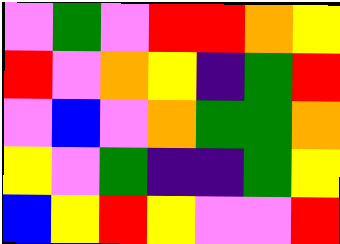[["violet", "green", "violet", "red", "red", "orange", "yellow"], ["red", "violet", "orange", "yellow", "indigo", "green", "red"], ["violet", "blue", "violet", "orange", "green", "green", "orange"], ["yellow", "violet", "green", "indigo", "indigo", "green", "yellow"], ["blue", "yellow", "red", "yellow", "violet", "violet", "red"]]